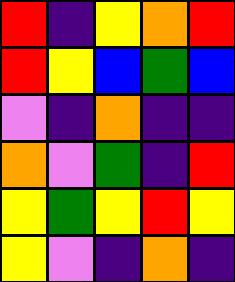[["red", "indigo", "yellow", "orange", "red"], ["red", "yellow", "blue", "green", "blue"], ["violet", "indigo", "orange", "indigo", "indigo"], ["orange", "violet", "green", "indigo", "red"], ["yellow", "green", "yellow", "red", "yellow"], ["yellow", "violet", "indigo", "orange", "indigo"]]